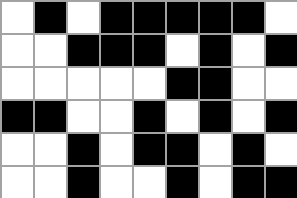[["white", "black", "white", "black", "black", "black", "black", "black", "white"], ["white", "white", "black", "black", "black", "white", "black", "white", "black"], ["white", "white", "white", "white", "white", "black", "black", "white", "white"], ["black", "black", "white", "white", "black", "white", "black", "white", "black"], ["white", "white", "black", "white", "black", "black", "white", "black", "white"], ["white", "white", "black", "white", "white", "black", "white", "black", "black"]]